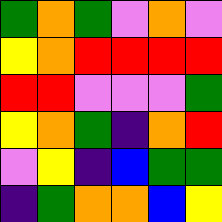[["green", "orange", "green", "violet", "orange", "violet"], ["yellow", "orange", "red", "red", "red", "red"], ["red", "red", "violet", "violet", "violet", "green"], ["yellow", "orange", "green", "indigo", "orange", "red"], ["violet", "yellow", "indigo", "blue", "green", "green"], ["indigo", "green", "orange", "orange", "blue", "yellow"]]